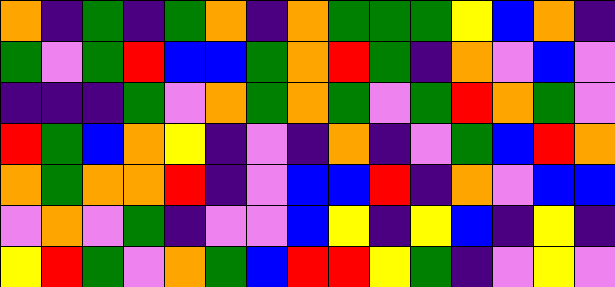[["orange", "indigo", "green", "indigo", "green", "orange", "indigo", "orange", "green", "green", "green", "yellow", "blue", "orange", "indigo"], ["green", "violet", "green", "red", "blue", "blue", "green", "orange", "red", "green", "indigo", "orange", "violet", "blue", "violet"], ["indigo", "indigo", "indigo", "green", "violet", "orange", "green", "orange", "green", "violet", "green", "red", "orange", "green", "violet"], ["red", "green", "blue", "orange", "yellow", "indigo", "violet", "indigo", "orange", "indigo", "violet", "green", "blue", "red", "orange"], ["orange", "green", "orange", "orange", "red", "indigo", "violet", "blue", "blue", "red", "indigo", "orange", "violet", "blue", "blue"], ["violet", "orange", "violet", "green", "indigo", "violet", "violet", "blue", "yellow", "indigo", "yellow", "blue", "indigo", "yellow", "indigo"], ["yellow", "red", "green", "violet", "orange", "green", "blue", "red", "red", "yellow", "green", "indigo", "violet", "yellow", "violet"]]